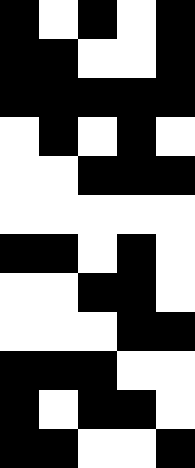[["black", "white", "black", "white", "black"], ["black", "black", "white", "white", "black"], ["black", "black", "black", "black", "black"], ["white", "black", "white", "black", "white"], ["white", "white", "black", "black", "black"], ["white", "white", "white", "white", "white"], ["black", "black", "white", "black", "white"], ["white", "white", "black", "black", "white"], ["white", "white", "white", "black", "black"], ["black", "black", "black", "white", "white"], ["black", "white", "black", "black", "white"], ["black", "black", "white", "white", "black"]]